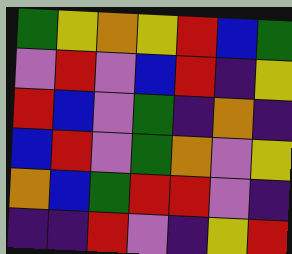[["green", "yellow", "orange", "yellow", "red", "blue", "green"], ["violet", "red", "violet", "blue", "red", "indigo", "yellow"], ["red", "blue", "violet", "green", "indigo", "orange", "indigo"], ["blue", "red", "violet", "green", "orange", "violet", "yellow"], ["orange", "blue", "green", "red", "red", "violet", "indigo"], ["indigo", "indigo", "red", "violet", "indigo", "yellow", "red"]]